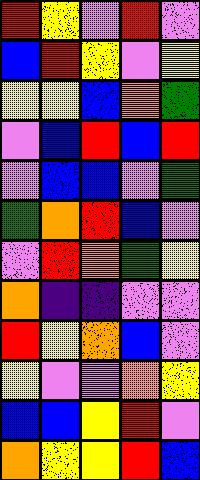[["red", "yellow", "violet", "red", "violet"], ["blue", "red", "yellow", "violet", "yellow"], ["yellow", "yellow", "blue", "orange", "green"], ["violet", "blue", "red", "blue", "red"], ["violet", "blue", "blue", "violet", "green"], ["green", "orange", "red", "blue", "violet"], ["violet", "red", "orange", "green", "yellow"], ["orange", "indigo", "indigo", "violet", "violet"], ["red", "yellow", "orange", "blue", "violet"], ["yellow", "violet", "violet", "orange", "yellow"], ["blue", "blue", "yellow", "red", "violet"], ["orange", "yellow", "yellow", "red", "blue"]]